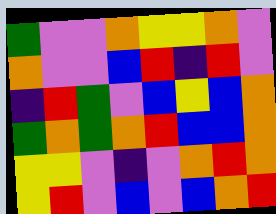[["green", "violet", "violet", "orange", "yellow", "yellow", "orange", "violet"], ["orange", "violet", "violet", "blue", "red", "indigo", "red", "violet"], ["indigo", "red", "green", "violet", "blue", "yellow", "blue", "orange"], ["green", "orange", "green", "orange", "red", "blue", "blue", "orange"], ["yellow", "yellow", "violet", "indigo", "violet", "orange", "red", "orange"], ["yellow", "red", "violet", "blue", "violet", "blue", "orange", "red"]]